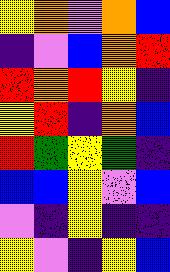[["yellow", "orange", "violet", "orange", "blue"], ["indigo", "violet", "blue", "orange", "red"], ["red", "orange", "red", "yellow", "indigo"], ["yellow", "red", "indigo", "orange", "blue"], ["red", "green", "yellow", "green", "indigo"], ["blue", "blue", "yellow", "violet", "blue"], ["violet", "indigo", "yellow", "indigo", "indigo"], ["yellow", "violet", "indigo", "yellow", "blue"]]